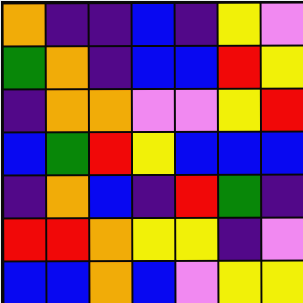[["orange", "indigo", "indigo", "blue", "indigo", "yellow", "violet"], ["green", "orange", "indigo", "blue", "blue", "red", "yellow"], ["indigo", "orange", "orange", "violet", "violet", "yellow", "red"], ["blue", "green", "red", "yellow", "blue", "blue", "blue"], ["indigo", "orange", "blue", "indigo", "red", "green", "indigo"], ["red", "red", "orange", "yellow", "yellow", "indigo", "violet"], ["blue", "blue", "orange", "blue", "violet", "yellow", "yellow"]]